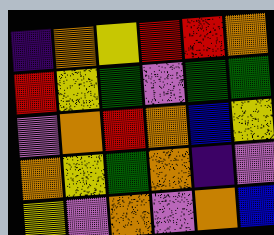[["indigo", "orange", "yellow", "red", "red", "orange"], ["red", "yellow", "green", "violet", "green", "green"], ["violet", "orange", "red", "orange", "blue", "yellow"], ["orange", "yellow", "green", "orange", "indigo", "violet"], ["yellow", "violet", "orange", "violet", "orange", "blue"]]